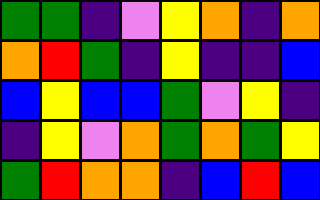[["green", "green", "indigo", "violet", "yellow", "orange", "indigo", "orange"], ["orange", "red", "green", "indigo", "yellow", "indigo", "indigo", "blue"], ["blue", "yellow", "blue", "blue", "green", "violet", "yellow", "indigo"], ["indigo", "yellow", "violet", "orange", "green", "orange", "green", "yellow"], ["green", "red", "orange", "orange", "indigo", "blue", "red", "blue"]]